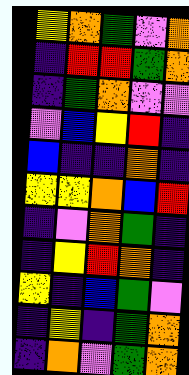[["yellow", "orange", "green", "violet", "orange"], ["indigo", "red", "red", "green", "orange"], ["indigo", "green", "orange", "violet", "violet"], ["violet", "blue", "yellow", "red", "indigo"], ["blue", "indigo", "indigo", "orange", "indigo"], ["yellow", "yellow", "orange", "blue", "red"], ["indigo", "violet", "orange", "green", "indigo"], ["indigo", "yellow", "red", "orange", "indigo"], ["yellow", "indigo", "blue", "green", "violet"], ["indigo", "yellow", "indigo", "green", "orange"], ["indigo", "orange", "violet", "green", "orange"]]